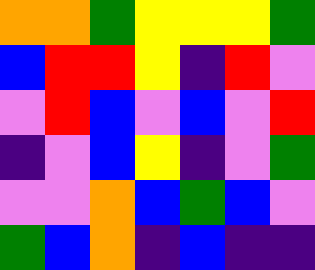[["orange", "orange", "green", "yellow", "yellow", "yellow", "green"], ["blue", "red", "red", "yellow", "indigo", "red", "violet"], ["violet", "red", "blue", "violet", "blue", "violet", "red"], ["indigo", "violet", "blue", "yellow", "indigo", "violet", "green"], ["violet", "violet", "orange", "blue", "green", "blue", "violet"], ["green", "blue", "orange", "indigo", "blue", "indigo", "indigo"]]